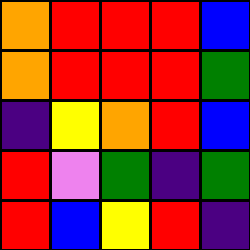[["orange", "red", "red", "red", "blue"], ["orange", "red", "red", "red", "green"], ["indigo", "yellow", "orange", "red", "blue"], ["red", "violet", "green", "indigo", "green"], ["red", "blue", "yellow", "red", "indigo"]]